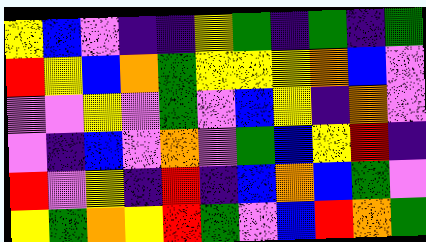[["yellow", "blue", "violet", "indigo", "indigo", "yellow", "green", "indigo", "green", "indigo", "green"], ["red", "yellow", "blue", "orange", "green", "yellow", "yellow", "yellow", "orange", "blue", "violet"], ["violet", "violet", "yellow", "violet", "green", "violet", "blue", "yellow", "indigo", "orange", "violet"], ["violet", "indigo", "blue", "violet", "orange", "violet", "green", "blue", "yellow", "red", "indigo"], ["red", "violet", "yellow", "indigo", "red", "indigo", "blue", "orange", "blue", "green", "violet"], ["yellow", "green", "orange", "yellow", "red", "green", "violet", "blue", "red", "orange", "green"]]